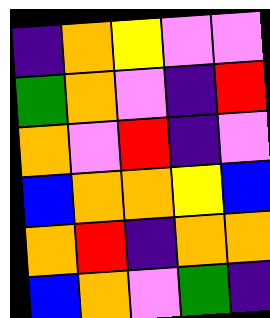[["indigo", "orange", "yellow", "violet", "violet"], ["green", "orange", "violet", "indigo", "red"], ["orange", "violet", "red", "indigo", "violet"], ["blue", "orange", "orange", "yellow", "blue"], ["orange", "red", "indigo", "orange", "orange"], ["blue", "orange", "violet", "green", "indigo"]]